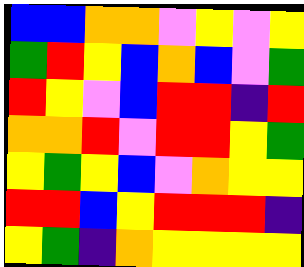[["blue", "blue", "orange", "orange", "violet", "yellow", "violet", "yellow"], ["green", "red", "yellow", "blue", "orange", "blue", "violet", "green"], ["red", "yellow", "violet", "blue", "red", "red", "indigo", "red"], ["orange", "orange", "red", "violet", "red", "red", "yellow", "green"], ["yellow", "green", "yellow", "blue", "violet", "orange", "yellow", "yellow"], ["red", "red", "blue", "yellow", "red", "red", "red", "indigo"], ["yellow", "green", "indigo", "orange", "yellow", "yellow", "yellow", "yellow"]]